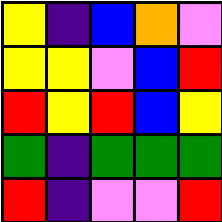[["yellow", "indigo", "blue", "orange", "violet"], ["yellow", "yellow", "violet", "blue", "red"], ["red", "yellow", "red", "blue", "yellow"], ["green", "indigo", "green", "green", "green"], ["red", "indigo", "violet", "violet", "red"]]